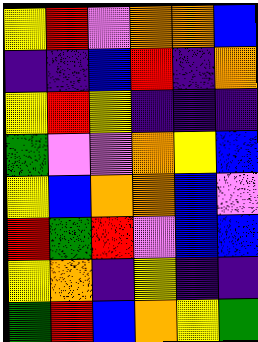[["yellow", "red", "violet", "orange", "orange", "blue"], ["indigo", "indigo", "blue", "red", "indigo", "orange"], ["yellow", "red", "yellow", "indigo", "indigo", "indigo"], ["green", "violet", "violet", "orange", "yellow", "blue"], ["yellow", "blue", "orange", "orange", "blue", "violet"], ["red", "green", "red", "violet", "blue", "blue"], ["yellow", "orange", "indigo", "yellow", "indigo", "indigo"], ["green", "red", "blue", "orange", "yellow", "green"]]